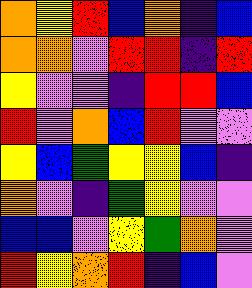[["orange", "yellow", "red", "blue", "orange", "indigo", "blue"], ["orange", "orange", "violet", "red", "red", "indigo", "red"], ["yellow", "violet", "violet", "indigo", "red", "red", "blue"], ["red", "violet", "orange", "blue", "red", "violet", "violet"], ["yellow", "blue", "green", "yellow", "yellow", "blue", "indigo"], ["orange", "violet", "indigo", "green", "yellow", "violet", "violet"], ["blue", "blue", "violet", "yellow", "green", "orange", "violet"], ["red", "yellow", "orange", "red", "indigo", "blue", "violet"]]